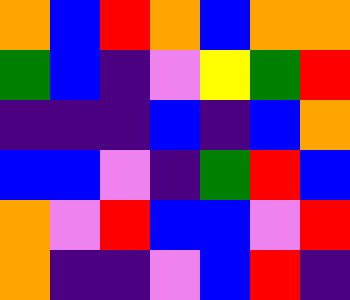[["orange", "blue", "red", "orange", "blue", "orange", "orange"], ["green", "blue", "indigo", "violet", "yellow", "green", "red"], ["indigo", "indigo", "indigo", "blue", "indigo", "blue", "orange"], ["blue", "blue", "violet", "indigo", "green", "red", "blue"], ["orange", "violet", "red", "blue", "blue", "violet", "red"], ["orange", "indigo", "indigo", "violet", "blue", "red", "indigo"]]